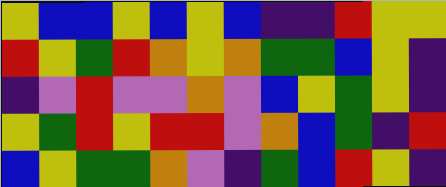[["yellow", "blue", "blue", "yellow", "blue", "yellow", "blue", "indigo", "indigo", "red", "yellow", "yellow"], ["red", "yellow", "green", "red", "orange", "yellow", "orange", "green", "green", "blue", "yellow", "indigo"], ["indigo", "violet", "red", "violet", "violet", "orange", "violet", "blue", "yellow", "green", "yellow", "indigo"], ["yellow", "green", "red", "yellow", "red", "red", "violet", "orange", "blue", "green", "indigo", "red"], ["blue", "yellow", "green", "green", "orange", "violet", "indigo", "green", "blue", "red", "yellow", "indigo"]]